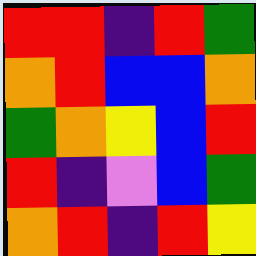[["red", "red", "indigo", "red", "green"], ["orange", "red", "blue", "blue", "orange"], ["green", "orange", "yellow", "blue", "red"], ["red", "indigo", "violet", "blue", "green"], ["orange", "red", "indigo", "red", "yellow"]]